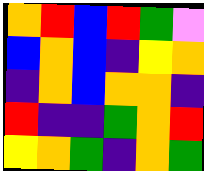[["orange", "red", "blue", "red", "green", "violet"], ["blue", "orange", "blue", "indigo", "yellow", "orange"], ["indigo", "orange", "blue", "orange", "orange", "indigo"], ["red", "indigo", "indigo", "green", "orange", "red"], ["yellow", "orange", "green", "indigo", "orange", "green"]]